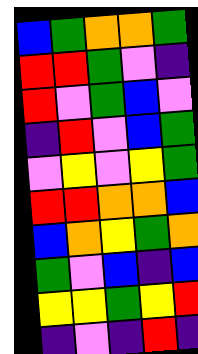[["blue", "green", "orange", "orange", "green"], ["red", "red", "green", "violet", "indigo"], ["red", "violet", "green", "blue", "violet"], ["indigo", "red", "violet", "blue", "green"], ["violet", "yellow", "violet", "yellow", "green"], ["red", "red", "orange", "orange", "blue"], ["blue", "orange", "yellow", "green", "orange"], ["green", "violet", "blue", "indigo", "blue"], ["yellow", "yellow", "green", "yellow", "red"], ["indigo", "violet", "indigo", "red", "indigo"]]